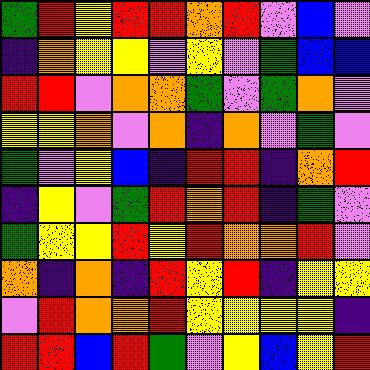[["green", "red", "yellow", "red", "red", "orange", "red", "violet", "blue", "violet"], ["indigo", "orange", "yellow", "yellow", "violet", "yellow", "violet", "green", "blue", "blue"], ["red", "red", "violet", "orange", "orange", "green", "violet", "green", "orange", "violet"], ["yellow", "yellow", "orange", "violet", "orange", "indigo", "orange", "violet", "green", "violet"], ["green", "violet", "yellow", "blue", "indigo", "red", "red", "indigo", "orange", "red"], ["indigo", "yellow", "violet", "green", "red", "orange", "red", "indigo", "green", "violet"], ["green", "yellow", "yellow", "red", "yellow", "red", "orange", "orange", "red", "violet"], ["orange", "indigo", "orange", "indigo", "red", "yellow", "red", "indigo", "yellow", "yellow"], ["violet", "red", "orange", "orange", "red", "yellow", "yellow", "yellow", "yellow", "indigo"], ["red", "red", "blue", "red", "green", "violet", "yellow", "blue", "yellow", "red"]]